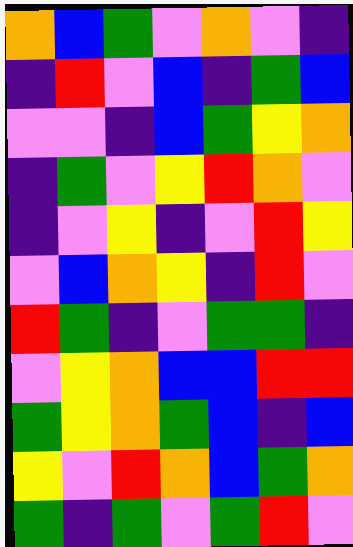[["orange", "blue", "green", "violet", "orange", "violet", "indigo"], ["indigo", "red", "violet", "blue", "indigo", "green", "blue"], ["violet", "violet", "indigo", "blue", "green", "yellow", "orange"], ["indigo", "green", "violet", "yellow", "red", "orange", "violet"], ["indigo", "violet", "yellow", "indigo", "violet", "red", "yellow"], ["violet", "blue", "orange", "yellow", "indigo", "red", "violet"], ["red", "green", "indigo", "violet", "green", "green", "indigo"], ["violet", "yellow", "orange", "blue", "blue", "red", "red"], ["green", "yellow", "orange", "green", "blue", "indigo", "blue"], ["yellow", "violet", "red", "orange", "blue", "green", "orange"], ["green", "indigo", "green", "violet", "green", "red", "violet"]]